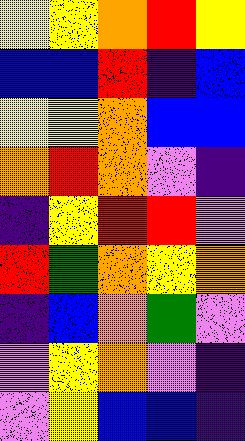[["yellow", "yellow", "orange", "red", "yellow"], ["blue", "blue", "red", "indigo", "blue"], ["yellow", "yellow", "orange", "blue", "blue"], ["orange", "red", "orange", "violet", "indigo"], ["indigo", "yellow", "red", "red", "violet"], ["red", "green", "orange", "yellow", "orange"], ["indigo", "blue", "orange", "green", "violet"], ["violet", "yellow", "orange", "violet", "indigo"], ["violet", "yellow", "blue", "blue", "indigo"]]